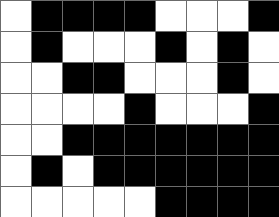[["white", "black", "black", "black", "black", "white", "white", "white", "black"], ["white", "black", "white", "white", "white", "black", "white", "black", "white"], ["white", "white", "black", "black", "white", "white", "white", "black", "white"], ["white", "white", "white", "white", "black", "white", "white", "white", "black"], ["white", "white", "black", "black", "black", "black", "black", "black", "black"], ["white", "black", "white", "black", "black", "black", "black", "black", "black"], ["white", "white", "white", "white", "white", "black", "black", "black", "black"]]